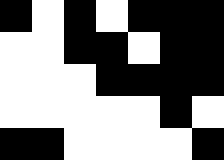[["black", "white", "black", "white", "black", "black", "black"], ["white", "white", "black", "black", "white", "black", "black"], ["white", "white", "white", "black", "black", "black", "black"], ["white", "white", "white", "white", "white", "black", "white"], ["black", "black", "white", "white", "white", "white", "black"]]